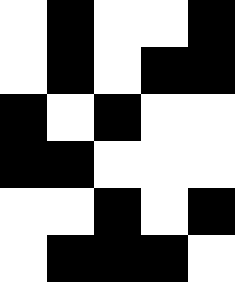[["white", "black", "white", "white", "black"], ["white", "black", "white", "black", "black"], ["black", "white", "black", "white", "white"], ["black", "black", "white", "white", "white"], ["white", "white", "black", "white", "black"], ["white", "black", "black", "black", "white"]]